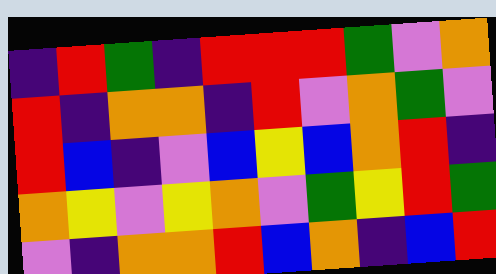[["indigo", "red", "green", "indigo", "red", "red", "red", "green", "violet", "orange"], ["red", "indigo", "orange", "orange", "indigo", "red", "violet", "orange", "green", "violet"], ["red", "blue", "indigo", "violet", "blue", "yellow", "blue", "orange", "red", "indigo"], ["orange", "yellow", "violet", "yellow", "orange", "violet", "green", "yellow", "red", "green"], ["violet", "indigo", "orange", "orange", "red", "blue", "orange", "indigo", "blue", "red"]]